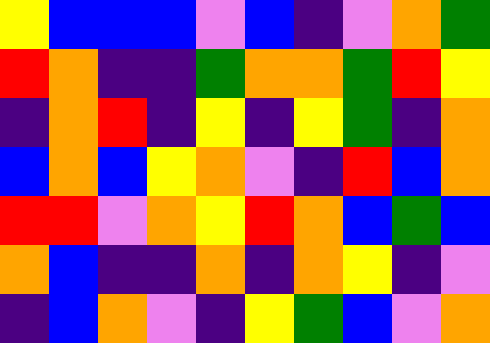[["yellow", "blue", "blue", "blue", "violet", "blue", "indigo", "violet", "orange", "green"], ["red", "orange", "indigo", "indigo", "green", "orange", "orange", "green", "red", "yellow"], ["indigo", "orange", "red", "indigo", "yellow", "indigo", "yellow", "green", "indigo", "orange"], ["blue", "orange", "blue", "yellow", "orange", "violet", "indigo", "red", "blue", "orange"], ["red", "red", "violet", "orange", "yellow", "red", "orange", "blue", "green", "blue"], ["orange", "blue", "indigo", "indigo", "orange", "indigo", "orange", "yellow", "indigo", "violet"], ["indigo", "blue", "orange", "violet", "indigo", "yellow", "green", "blue", "violet", "orange"]]